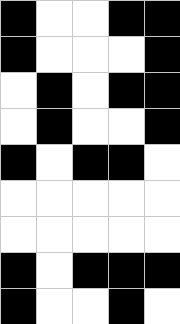[["black", "white", "white", "black", "black"], ["black", "white", "white", "white", "black"], ["white", "black", "white", "black", "black"], ["white", "black", "white", "white", "black"], ["black", "white", "black", "black", "white"], ["white", "white", "white", "white", "white"], ["white", "white", "white", "white", "white"], ["black", "white", "black", "black", "black"], ["black", "white", "white", "black", "white"]]